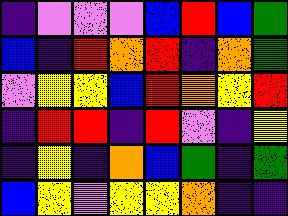[["indigo", "violet", "violet", "violet", "blue", "red", "blue", "green"], ["blue", "indigo", "red", "orange", "red", "indigo", "orange", "green"], ["violet", "yellow", "yellow", "blue", "red", "orange", "yellow", "red"], ["indigo", "red", "red", "indigo", "red", "violet", "indigo", "yellow"], ["indigo", "yellow", "indigo", "orange", "blue", "green", "indigo", "green"], ["blue", "yellow", "violet", "yellow", "yellow", "orange", "indigo", "indigo"]]